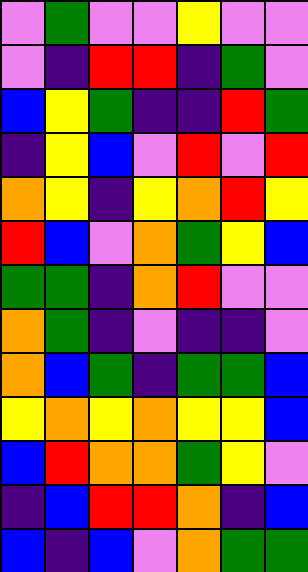[["violet", "green", "violet", "violet", "yellow", "violet", "violet"], ["violet", "indigo", "red", "red", "indigo", "green", "violet"], ["blue", "yellow", "green", "indigo", "indigo", "red", "green"], ["indigo", "yellow", "blue", "violet", "red", "violet", "red"], ["orange", "yellow", "indigo", "yellow", "orange", "red", "yellow"], ["red", "blue", "violet", "orange", "green", "yellow", "blue"], ["green", "green", "indigo", "orange", "red", "violet", "violet"], ["orange", "green", "indigo", "violet", "indigo", "indigo", "violet"], ["orange", "blue", "green", "indigo", "green", "green", "blue"], ["yellow", "orange", "yellow", "orange", "yellow", "yellow", "blue"], ["blue", "red", "orange", "orange", "green", "yellow", "violet"], ["indigo", "blue", "red", "red", "orange", "indigo", "blue"], ["blue", "indigo", "blue", "violet", "orange", "green", "green"]]